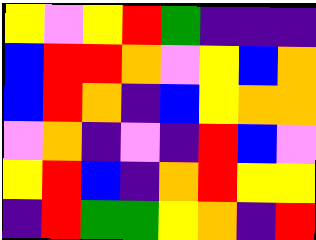[["yellow", "violet", "yellow", "red", "green", "indigo", "indigo", "indigo"], ["blue", "red", "red", "orange", "violet", "yellow", "blue", "orange"], ["blue", "red", "orange", "indigo", "blue", "yellow", "orange", "orange"], ["violet", "orange", "indigo", "violet", "indigo", "red", "blue", "violet"], ["yellow", "red", "blue", "indigo", "orange", "red", "yellow", "yellow"], ["indigo", "red", "green", "green", "yellow", "orange", "indigo", "red"]]